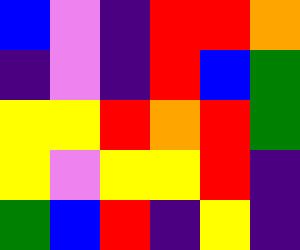[["blue", "violet", "indigo", "red", "red", "orange"], ["indigo", "violet", "indigo", "red", "blue", "green"], ["yellow", "yellow", "red", "orange", "red", "green"], ["yellow", "violet", "yellow", "yellow", "red", "indigo"], ["green", "blue", "red", "indigo", "yellow", "indigo"]]